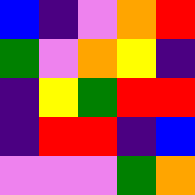[["blue", "indigo", "violet", "orange", "red"], ["green", "violet", "orange", "yellow", "indigo"], ["indigo", "yellow", "green", "red", "red"], ["indigo", "red", "red", "indigo", "blue"], ["violet", "violet", "violet", "green", "orange"]]